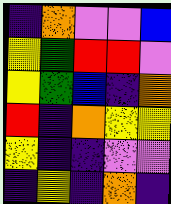[["indigo", "orange", "violet", "violet", "blue"], ["yellow", "green", "red", "red", "violet"], ["yellow", "green", "blue", "indigo", "orange"], ["red", "indigo", "orange", "yellow", "yellow"], ["yellow", "indigo", "indigo", "violet", "violet"], ["indigo", "yellow", "indigo", "orange", "indigo"]]